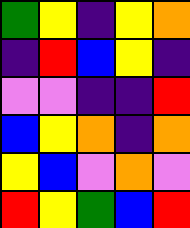[["green", "yellow", "indigo", "yellow", "orange"], ["indigo", "red", "blue", "yellow", "indigo"], ["violet", "violet", "indigo", "indigo", "red"], ["blue", "yellow", "orange", "indigo", "orange"], ["yellow", "blue", "violet", "orange", "violet"], ["red", "yellow", "green", "blue", "red"]]